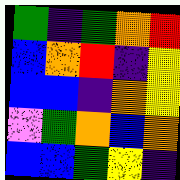[["green", "indigo", "green", "orange", "red"], ["blue", "orange", "red", "indigo", "yellow"], ["blue", "blue", "indigo", "orange", "yellow"], ["violet", "green", "orange", "blue", "orange"], ["blue", "blue", "green", "yellow", "indigo"]]